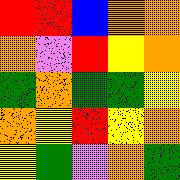[["red", "red", "blue", "orange", "orange"], ["orange", "violet", "red", "yellow", "orange"], ["green", "orange", "green", "green", "yellow"], ["orange", "yellow", "red", "yellow", "orange"], ["yellow", "green", "violet", "orange", "green"]]